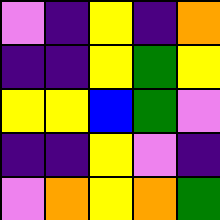[["violet", "indigo", "yellow", "indigo", "orange"], ["indigo", "indigo", "yellow", "green", "yellow"], ["yellow", "yellow", "blue", "green", "violet"], ["indigo", "indigo", "yellow", "violet", "indigo"], ["violet", "orange", "yellow", "orange", "green"]]